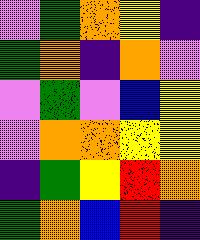[["violet", "green", "orange", "yellow", "indigo"], ["green", "orange", "indigo", "orange", "violet"], ["violet", "green", "violet", "blue", "yellow"], ["violet", "orange", "orange", "yellow", "yellow"], ["indigo", "green", "yellow", "red", "orange"], ["green", "orange", "blue", "red", "indigo"]]